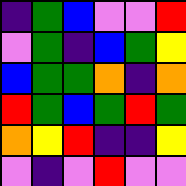[["indigo", "green", "blue", "violet", "violet", "red"], ["violet", "green", "indigo", "blue", "green", "yellow"], ["blue", "green", "green", "orange", "indigo", "orange"], ["red", "green", "blue", "green", "red", "green"], ["orange", "yellow", "red", "indigo", "indigo", "yellow"], ["violet", "indigo", "violet", "red", "violet", "violet"]]